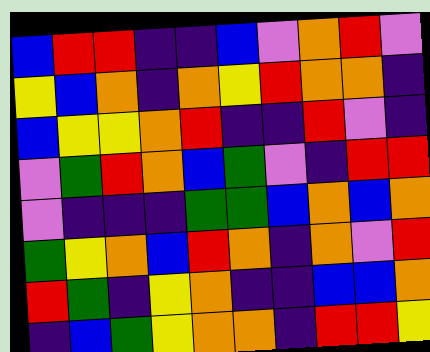[["blue", "red", "red", "indigo", "indigo", "blue", "violet", "orange", "red", "violet"], ["yellow", "blue", "orange", "indigo", "orange", "yellow", "red", "orange", "orange", "indigo"], ["blue", "yellow", "yellow", "orange", "red", "indigo", "indigo", "red", "violet", "indigo"], ["violet", "green", "red", "orange", "blue", "green", "violet", "indigo", "red", "red"], ["violet", "indigo", "indigo", "indigo", "green", "green", "blue", "orange", "blue", "orange"], ["green", "yellow", "orange", "blue", "red", "orange", "indigo", "orange", "violet", "red"], ["red", "green", "indigo", "yellow", "orange", "indigo", "indigo", "blue", "blue", "orange"], ["indigo", "blue", "green", "yellow", "orange", "orange", "indigo", "red", "red", "yellow"]]